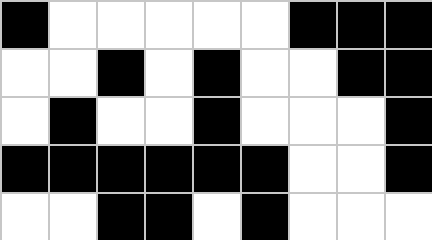[["black", "white", "white", "white", "white", "white", "black", "black", "black"], ["white", "white", "black", "white", "black", "white", "white", "black", "black"], ["white", "black", "white", "white", "black", "white", "white", "white", "black"], ["black", "black", "black", "black", "black", "black", "white", "white", "black"], ["white", "white", "black", "black", "white", "black", "white", "white", "white"]]